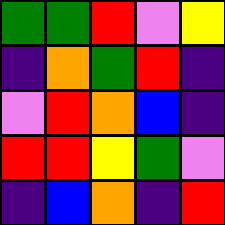[["green", "green", "red", "violet", "yellow"], ["indigo", "orange", "green", "red", "indigo"], ["violet", "red", "orange", "blue", "indigo"], ["red", "red", "yellow", "green", "violet"], ["indigo", "blue", "orange", "indigo", "red"]]